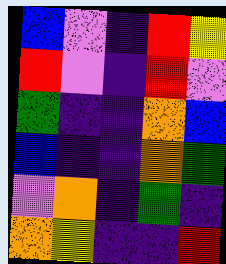[["blue", "violet", "indigo", "red", "yellow"], ["red", "violet", "indigo", "red", "violet"], ["green", "indigo", "indigo", "orange", "blue"], ["blue", "indigo", "indigo", "orange", "green"], ["violet", "orange", "indigo", "green", "indigo"], ["orange", "yellow", "indigo", "indigo", "red"]]